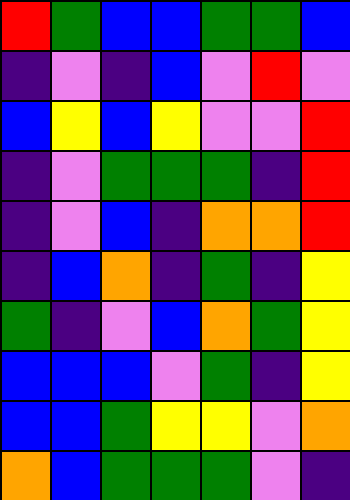[["red", "green", "blue", "blue", "green", "green", "blue"], ["indigo", "violet", "indigo", "blue", "violet", "red", "violet"], ["blue", "yellow", "blue", "yellow", "violet", "violet", "red"], ["indigo", "violet", "green", "green", "green", "indigo", "red"], ["indigo", "violet", "blue", "indigo", "orange", "orange", "red"], ["indigo", "blue", "orange", "indigo", "green", "indigo", "yellow"], ["green", "indigo", "violet", "blue", "orange", "green", "yellow"], ["blue", "blue", "blue", "violet", "green", "indigo", "yellow"], ["blue", "blue", "green", "yellow", "yellow", "violet", "orange"], ["orange", "blue", "green", "green", "green", "violet", "indigo"]]